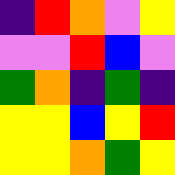[["indigo", "red", "orange", "violet", "yellow"], ["violet", "violet", "red", "blue", "violet"], ["green", "orange", "indigo", "green", "indigo"], ["yellow", "yellow", "blue", "yellow", "red"], ["yellow", "yellow", "orange", "green", "yellow"]]